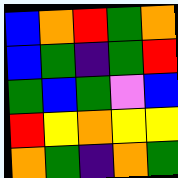[["blue", "orange", "red", "green", "orange"], ["blue", "green", "indigo", "green", "red"], ["green", "blue", "green", "violet", "blue"], ["red", "yellow", "orange", "yellow", "yellow"], ["orange", "green", "indigo", "orange", "green"]]